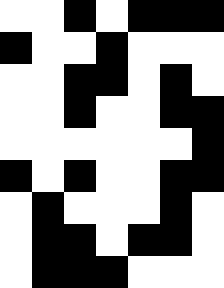[["white", "white", "black", "white", "black", "black", "black"], ["black", "white", "white", "black", "white", "white", "white"], ["white", "white", "black", "black", "white", "black", "white"], ["white", "white", "black", "white", "white", "black", "black"], ["white", "white", "white", "white", "white", "white", "black"], ["black", "white", "black", "white", "white", "black", "black"], ["white", "black", "white", "white", "white", "black", "white"], ["white", "black", "black", "white", "black", "black", "white"], ["white", "black", "black", "black", "white", "white", "white"]]